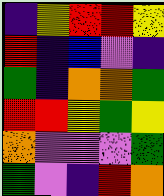[["indigo", "yellow", "red", "red", "yellow"], ["red", "indigo", "blue", "violet", "indigo"], ["green", "indigo", "orange", "orange", "green"], ["red", "red", "yellow", "green", "yellow"], ["orange", "violet", "violet", "violet", "green"], ["green", "violet", "indigo", "red", "orange"]]